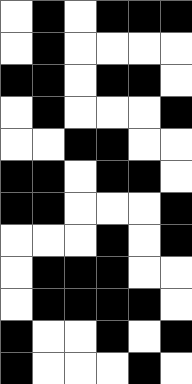[["white", "black", "white", "black", "black", "black"], ["white", "black", "white", "white", "white", "white"], ["black", "black", "white", "black", "black", "white"], ["white", "black", "white", "white", "white", "black"], ["white", "white", "black", "black", "white", "white"], ["black", "black", "white", "black", "black", "white"], ["black", "black", "white", "white", "white", "black"], ["white", "white", "white", "black", "white", "black"], ["white", "black", "black", "black", "white", "white"], ["white", "black", "black", "black", "black", "white"], ["black", "white", "white", "black", "white", "black"], ["black", "white", "white", "white", "black", "white"]]